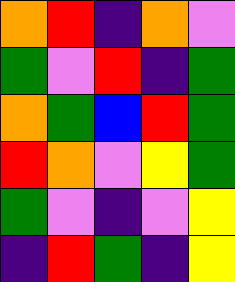[["orange", "red", "indigo", "orange", "violet"], ["green", "violet", "red", "indigo", "green"], ["orange", "green", "blue", "red", "green"], ["red", "orange", "violet", "yellow", "green"], ["green", "violet", "indigo", "violet", "yellow"], ["indigo", "red", "green", "indigo", "yellow"]]